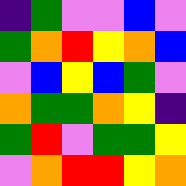[["indigo", "green", "violet", "violet", "blue", "violet"], ["green", "orange", "red", "yellow", "orange", "blue"], ["violet", "blue", "yellow", "blue", "green", "violet"], ["orange", "green", "green", "orange", "yellow", "indigo"], ["green", "red", "violet", "green", "green", "yellow"], ["violet", "orange", "red", "red", "yellow", "orange"]]